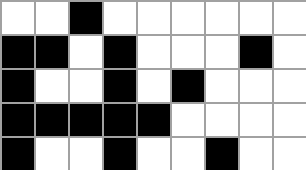[["white", "white", "black", "white", "white", "white", "white", "white", "white"], ["black", "black", "white", "black", "white", "white", "white", "black", "white"], ["black", "white", "white", "black", "white", "black", "white", "white", "white"], ["black", "black", "black", "black", "black", "white", "white", "white", "white"], ["black", "white", "white", "black", "white", "white", "black", "white", "white"]]